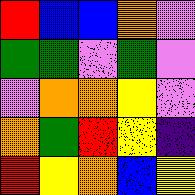[["red", "blue", "blue", "orange", "violet"], ["green", "green", "violet", "green", "violet"], ["violet", "orange", "orange", "yellow", "violet"], ["orange", "green", "red", "yellow", "indigo"], ["red", "yellow", "orange", "blue", "yellow"]]